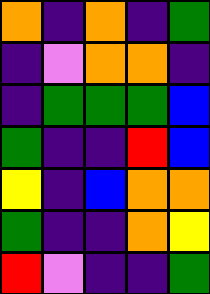[["orange", "indigo", "orange", "indigo", "green"], ["indigo", "violet", "orange", "orange", "indigo"], ["indigo", "green", "green", "green", "blue"], ["green", "indigo", "indigo", "red", "blue"], ["yellow", "indigo", "blue", "orange", "orange"], ["green", "indigo", "indigo", "orange", "yellow"], ["red", "violet", "indigo", "indigo", "green"]]